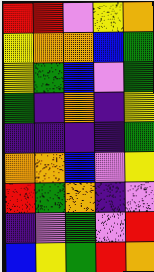[["red", "red", "violet", "yellow", "orange"], ["yellow", "orange", "orange", "blue", "green"], ["yellow", "green", "blue", "violet", "green"], ["green", "indigo", "orange", "indigo", "yellow"], ["indigo", "indigo", "indigo", "indigo", "green"], ["orange", "orange", "blue", "violet", "yellow"], ["red", "green", "orange", "indigo", "violet"], ["indigo", "violet", "green", "violet", "red"], ["blue", "yellow", "green", "red", "orange"]]